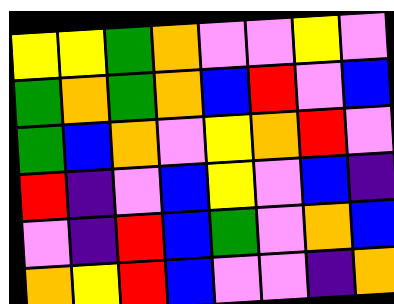[["yellow", "yellow", "green", "orange", "violet", "violet", "yellow", "violet"], ["green", "orange", "green", "orange", "blue", "red", "violet", "blue"], ["green", "blue", "orange", "violet", "yellow", "orange", "red", "violet"], ["red", "indigo", "violet", "blue", "yellow", "violet", "blue", "indigo"], ["violet", "indigo", "red", "blue", "green", "violet", "orange", "blue"], ["orange", "yellow", "red", "blue", "violet", "violet", "indigo", "orange"]]